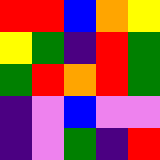[["red", "red", "blue", "orange", "yellow"], ["yellow", "green", "indigo", "red", "green"], ["green", "red", "orange", "red", "green"], ["indigo", "violet", "blue", "violet", "violet"], ["indigo", "violet", "green", "indigo", "red"]]